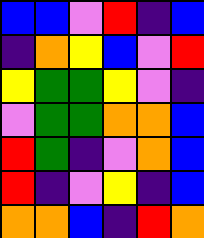[["blue", "blue", "violet", "red", "indigo", "blue"], ["indigo", "orange", "yellow", "blue", "violet", "red"], ["yellow", "green", "green", "yellow", "violet", "indigo"], ["violet", "green", "green", "orange", "orange", "blue"], ["red", "green", "indigo", "violet", "orange", "blue"], ["red", "indigo", "violet", "yellow", "indigo", "blue"], ["orange", "orange", "blue", "indigo", "red", "orange"]]